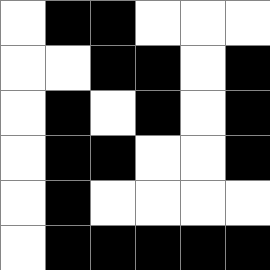[["white", "black", "black", "white", "white", "white"], ["white", "white", "black", "black", "white", "black"], ["white", "black", "white", "black", "white", "black"], ["white", "black", "black", "white", "white", "black"], ["white", "black", "white", "white", "white", "white"], ["white", "black", "black", "black", "black", "black"]]